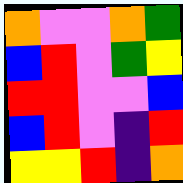[["orange", "violet", "violet", "orange", "green"], ["blue", "red", "violet", "green", "yellow"], ["red", "red", "violet", "violet", "blue"], ["blue", "red", "violet", "indigo", "red"], ["yellow", "yellow", "red", "indigo", "orange"]]